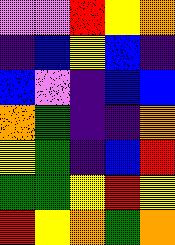[["violet", "violet", "red", "yellow", "orange"], ["indigo", "blue", "yellow", "blue", "indigo"], ["blue", "violet", "indigo", "blue", "blue"], ["orange", "green", "indigo", "indigo", "orange"], ["yellow", "green", "indigo", "blue", "red"], ["green", "green", "yellow", "red", "yellow"], ["red", "yellow", "orange", "green", "orange"]]